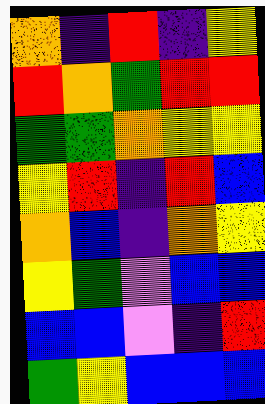[["orange", "indigo", "red", "indigo", "yellow"], ["red", "orange", "green", "red", "red"], ["green", "green", "orange", "yellow", "yellow"], ["yellow", "red", "indigo", "red", "blue"], ["orange", "blue", "indigo", "orange", "yellow"], ["yellow", "green", "violet", "blue", "blue"], ["blue", "blue", "violet", "indigo", "red"], ["green", "yellow", "blue", "blue", "blue"]]